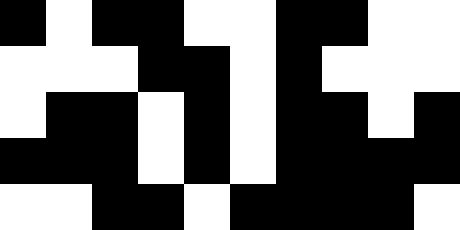[["black", "white", "black", "black", "white", "white", "black", "black", "white", "white"], ["white", "white", "white", "black", "black", "white", "black", "white", "white", "white"], ["white", "black", "black", "white", "black", "white", "black", "black", "white", "black"], ["black", "black", "black", "white", "black", "white", "black", "black", "black", "black"], ["white", "white", "black", "black", "white", "black", "black", "black", "black", "white"]]